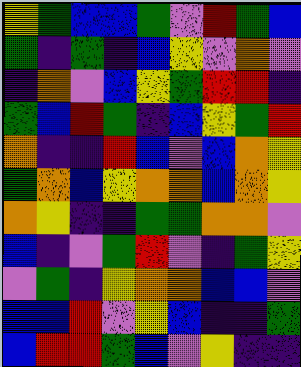[["yellow", "green", "blue", "blue", "green", "violet", "red", "green", "blue"], ["green", "indigo", "green", "indigo", "blue", "yellow", "violet", "orange", "violet"], ["indigo", "orange", "violet", "blue", "yellow", "green", "red", "red", "indigo"], ["green", "blue", "red", "green", "indigo", "blue", "yellow", "green", "red"], ["orange", "indigo", "indigo", "red", "blue", "violet", "blue", "orange", "yellow"], ["green", "orange", "blue", "yellow", "orange", "orange", "blue", "orange", "yellow"], ["orange", "yellow", "indigo", "indigo", "green", "green", "orange", "orange", "violet"], ["blue", "indigo", "violet", "green", "red", "violet", "indigo", "green", "yellow"], ["violet", "green", "indigo", "yellow", "orange", "orange", "blue", "blue", "violet"], ["blue", "blue", "red", "violet", "yellow", "blue", "indigo", "indigo", "green"], ["blue", "red", "red", "green", "blue", "violet", "yellow", "indigo", "indigo"]]